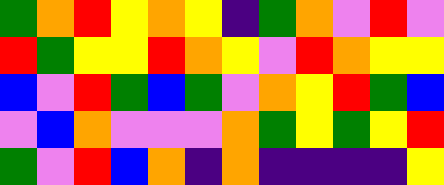[["green", "orange", "red", "yellow", "orange", "yellow", "indigo", "green", "orange", "violet", "red", "violet"], ["red", "green", "yellow", "yellow", "red", "orange", "yellow", "violet", "red", "orange", "yellow", "yellow"], ["blue", "violet", "red", "green", "blue", "green", "violet", "orange", "yellow", "red", "green", "blue"], ["violet", "blue", "orange", "violet", "violet", "violet", "orange", "green", "yellow", "green", "yellow", "red"], ["green", "violet", "red", "blue", "orange", "indigo", "orange", "indigo", "indigo", "indigo", "indigo", "yellow"]]